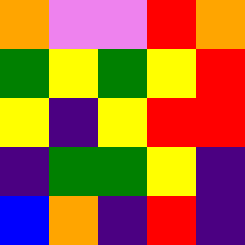[["orange", "violet", "violet", "red", "orange"], ["green", "yellow", "green", "yellow", "red"], ["yellow", "indigo", "yellow", "red", "red"], ["indigo", "green", "green", "yellow", "indigo"], ["blue", "orange", "indigo", "red", "indigo"]]